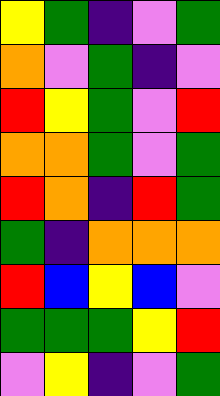[["yellow", "green", "indigo", "violet", "green"], ["orange", "violet", "green", "indigo", "violet"], ["red", "yellow", "green", "violet", "red"], ["orange", "orange", "green", "violet", "green"], ["red", "orange", "indigo", "red", "green"], ["green", "indigo", "orange", "orange", "orange"], ["red", "blue", "yellow", "blue", "violet"], ["green", "green", "green", "yellow", "red"], ["violet", "yellow", "indigo", "violet", "green"]]